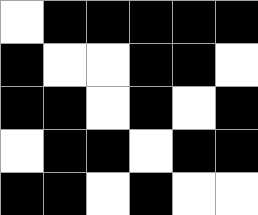[["white", "black", "black", "black", "black", "black"], ["black", "white", "white", "black", "black", "white"], ["black", "black", "white", "black", "white", "black"], ["white", "black", "black", "white", "black", "black"], ["black", "black", "white", "black", "white", "white"]]